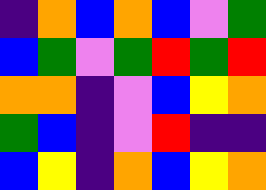[["indigo", "orange", "blue", "orange", "blue", "violet", "green"], ["blue", "green", "violet", "green", "red", "green", "red"], ["orange", "orange", "indigo", "violet", "blue", "yellow", "orange"], ["green", "blue", "indigo", "violet", "red", "indigo", "indigo"], ["blue", "yellow", "indigo", "orange", "blue", "yellow", "orange"]]